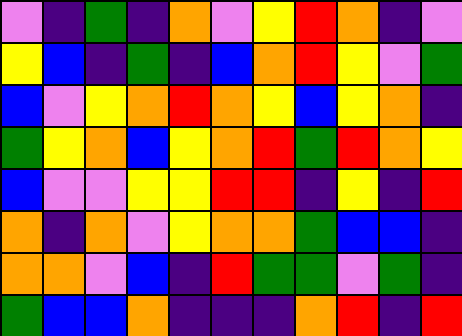[["violet", "indigo", "green", "indigo", "orange", "violet", "yellow", "red", "orange", "indigo", "violet"], ["yellow", "blue", "indigo", "green", "indigo", "blue", "orange", "red", "yellow", "violet", "green"], ["blue", "violet", "yellow", "orange", "red", "orange", "yellow", "blue", "yellow", "orange", "indigo"], ["green", "yellow", "orange", "blue", "yellow", "orange", "red", "green", "red", "orange", "yellow"], ["blue", "violet", "violet", "yellow", "yellow", "red", "red", "indigo", "yellow", "indigo", "red"], ["orange", "indigo", "orange", "violet", "yellow", "orange", "orange", "green", "blue", "blue", "indigo"], ["orange", "orange", "violet", "blue", "indigo", "red", "green", "green", "violet", "green", "indigo"], ["green", "blue", "blue", "orange", "indigo", "indigo", "indigo", "orange", "red", "indigo", "red"]]